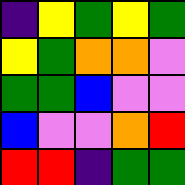[["indigo", "yellow", "green", "yellow", "green"], ["yellow", "green", "orange", "orange", "violet"], ["green", "green", "blue", "violet", "violet"], ["blue", "violet", "violet", "orange", "red"], ["red", "red", "indigo", "green", "green"]]